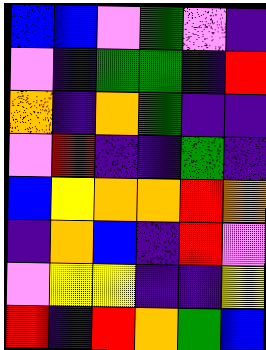[["blue", "blue", "violet", "green", "violet", "indigo"], ["violet", "indigo", "green", "green", "indigo", "red"], ["orange", "indigo", "orange", "green", "indigo", "indigo"], ["violet", "red", "indigo", "indigo", "green", "indigo"], ["blue", "yellow", "orange", "orange", "red", "orange"], ["indigo", "orange", "blue", "indigo", "red", "violet"], ["violet", "yellow", "yellow", "indigo", "indigo", "yellow"], ["red", "indigo", "red", "orange", "green", "blue"]]